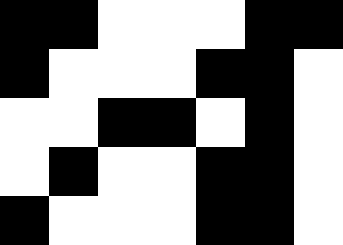[["black", "black", "white", "white", "white", "black", "black"], ["black", "white", "white", "white", "black", "black", "white"], ["white", "white", "black", "black", "white", "black", "white"], ["white", "black", "white", "white", "black", "black", "white"], ["black", "white", "white", "white", "black", "black", "white"]]